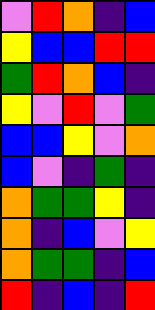[["violet", "red", "orange", "indigo", "blue"], ["yellow", "blue", "blue", "red", "red"], ["green", "red", "orange", "blue", "indigo"], ["yellow", "violet", "red", "violet", "green"], ["blue", "blue", "yellow", "violet", "orange"], ["blue", "violet", "indigo", "green", "indigo"], ["orange", "green", "green", "yellow", "indigo"], ["orange", "indigo", "blue", "violet", "yellow"], ["orange", "green", "green", "indigo", "blue"], ["red", "indigo", "blue", "indigo", "red"]]